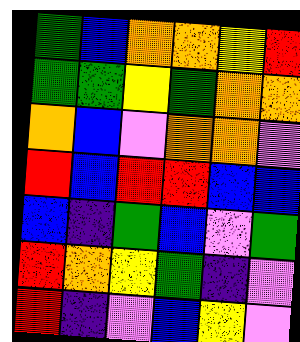[["green", "blue", "orange", "orange", "yellow", "red"], ["green", "green", "yellow", "green", "orange", "orange"], ["orange", "blue", "violet", "orange", "orange", "violet"], ["red", "blue", "red", "red", "blue", "blue"], ["blue", "indigo", "green", "blue", "violet", "green"], ["red", "orange", "yellow", "green", "indigo", "violet"], ["red", "indigo", "violet", "blue", "yellow", "violet"]]